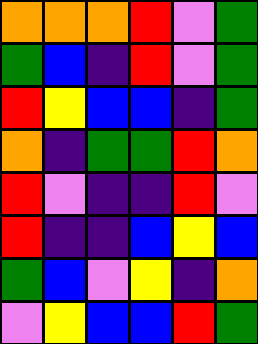[["orange", "orange", "orange", "red", "violet", "green"], ["green", "blue", "indigo", "red", "violet", "green"], ["red", "yellow", "blue", "blue", "indigo", "green"], ["orange", "indigo", "green", "green", "red", "orange"], ["red", "violet", "indigo", "indigo", "red", "violet"], ["red", "indigo", "indigo", "blue", "yellow", "blue"], ["green", "blue", "violet", "yellow", "indigo", "orange"], ["violet", "yellow", "blue", "blue", "red", "green"]]